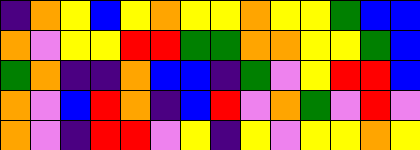[["indigo", "orange", "yellow", "blue", "yellow", "orange", "yellow", "yellow", "orange", "yellow", "yellow", "green", "blue", "blue"], ["orange", "violet", "yellow", "yellow", "red", "red", "green", "green", "orange", "orange", "yellow", "yellow", "green", "blue"], ["green", "orange", "indigo", "indigo", "orange", "blue", "blue", "indigo", "green", "violet", "yellow", "red", "red", "blue"], ["orange", "violet", "blue", "red", "orange", "indigo", "blue", "red", "violet", "orange", "green", "violet", "red", "violet"], ["orange", "violet", "indigo", "red", "red", "violet", "yellow", "indigo", "yellow", "violet", "yellow", "yellow", "orange", "yellow"]]